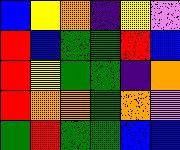[["blue", "yellow", "orange", "indigo", "yellow", "violet"], ["red", "blue", "green", "green", "red", "blue"], ["red", "yellow", "green", "green", "indigo", "orange"], ["red", "orange", "orange", "green", "orange", "violet"], ["green", "red", "green", "green", "blue", "blue"]]